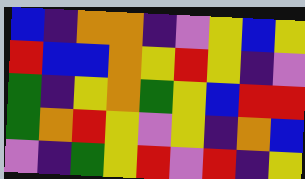[["blue", "indigo", "orange", "orange", "indigo", "violet", "yellow", "blue", "yellow"], ["red", "blue", "blue", "orange", "yellow", "red", "yellow", "indigo", "violet"], ["green", "indigo", "yellow", "orange", "green", "yellow", "blue", "red", "red"], ["green", "orange", "red", "yellow", "violet", "yellow", "indigo", "orange", "blue"], ["violet", "indigo", "green", "yellow", "red", "violet", "red", "indigo", "yellow"]]